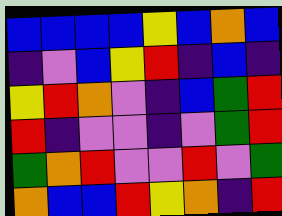[["blue", "blue", "blue", "blue", "yellow", "blue", "orange", "blue"], ["indigo", "violet", "blue", "yellow", "red", "indigo", "blue", "indigo"], ["yellow", "red", "orange", "violet", "indigo", "blue", "green", "red"], ["red", "indigo", "violet", "violet", "indigo", "violet", "green", "red"], ["green", "orange", "red", "violet", "violet", "red", "violet", "green"], ["orange", "blue", "blue", "red", "yellow", "orange", "indigo", "red"]]